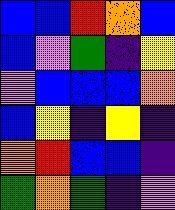[["blue", "blue", "red", "orange", "blue"], ["blue", "violet", "green", "indigo", "yellow"], ["violet", "blue", "blue", "blue", "orange"], ["blue", "yellow", "indigo", "yellow", "indigo"], ["orange", "red", "blue", "blue", "indigo"], ["green", "orange", "green", "indigo", "violet"]]